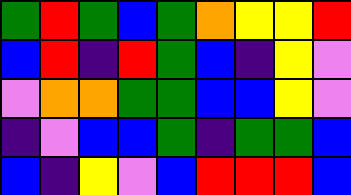[["green", "red", "green", "blue", "green", "orange", "yellow", "yellow", "red"], ["blue", "red", "indigo", "red", "green", "blue", "indigo", "yellow", "violet"], ["violet", "orange", "orange", "green", "green", "blue", "blue", "yellow", "violet"], ["indigo", "violet", "blue", "blue", "green", "indigo", "green", "green", "blue"], ["blue", "indigo", "yellow", "violet", "blue", "red", "red", "red", "blue"]]